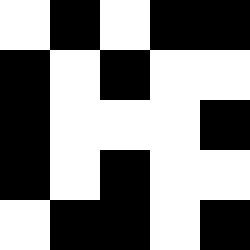[["white", "black", "white", "black", "black"], ["black", "white", "black", "white", "white"], ["black", "white", "white", "white", "black"], ["black", "white", "black", "white", "white"], ["white", "black", "black", "white", "black"]]